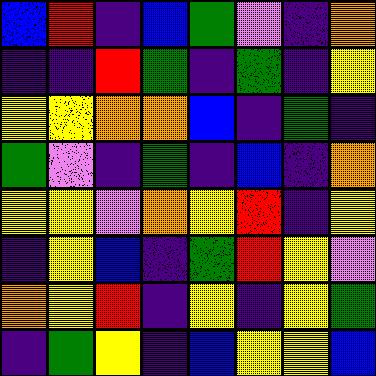[["blue", "red", "indigo", "blue", "green", "violet", "indigo", "orange"], ["indigo", "indigo", "red", "green", "indigo", "green", "indigo", "yellow"], ["yellow", "yellow", "orange", "orange", "blue", "indigo", "green", "indigo"], ["green", "violet", "indigo", "green", "indigo", "blue", "indigo", "orange"], ["yellow", "yellow", "violet", "orange", "yellow", "red", "indigo", "yellow"], ["indigo", "yellow", "blue", "indigo", "green", "red", "yellow", "violet"], ["orange", "yellow", "red", "indigo", "yellow", "indigo", "yellow", "green"], ["indigo", "green", "yellow", "indigo", "blue", "yellow", "yellow", "blue"]]